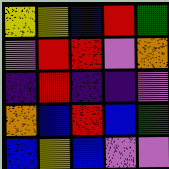[["yellow", "yellow", "blue", "red", "green"], ["violet", "red", "red", "violet", "orange"], ["indigo", "red", "indigo", "indigo", "violet"], ["orange", "blue", "red", "blue", "green"], ["blue", "yellow", "blue", "violet", "violet"]]